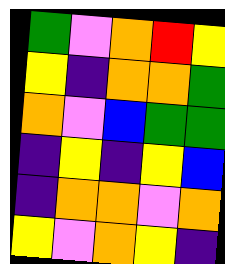[["green", "violet", "orange", "red", "yellow"], ["yellow", "indigo", "orange", "orange", "green"], ["orange", "violet", "blue", "green", "green"], ["indigo", "yellow", "indigo", "yellow", "blue"], ["indigo", "orange", "orange", "violet", "orange"], ["yellow", "violet", "orange", "yellow", "indigo"]]